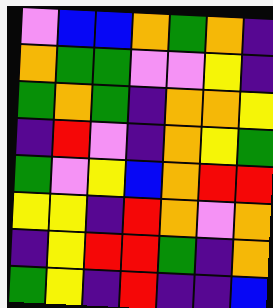[["violet", "blue", "blue", "orange", "green", "orange", "indigo"], ["orange", "green", "green", "violet", "violet", "yellow", "indigo"], ["green", "orange", "green", "indigo", "orange", "orange", "yellow"], ["indigo", "red", "violet", "indigo", "orange", "yellow", "green"], ["green", "violet", "yellow", "blue", "orange", "red", "red"], ["yellow", "yellow", "indigo", "red", "orange", "violet", "orange"], ["indigo", "yellow", "red", "red", "green", "indigo", "orange"], ["green", "yellow", "indigo", "red", "indigo", "indigo", "blue"]]